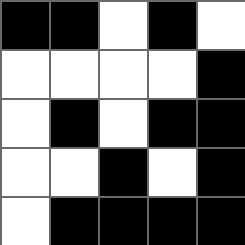[["black", "black", "white", "black", "white"], ["white", "white", "white", "white", "black"], ["white", "black", "white", "black", "black"], ["white", "white", "black", "white", "black"], ["white", "black", "black", "black", "black"]]